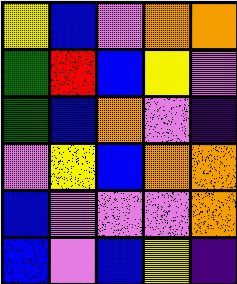[["yellow", "blue", "violet", "orange", "orange"], ["green", "red", "blue", "yellow", "violet"], ["green", "blue", "orange", "violet", "indigo"], ["violet", "yellow", "blue", "orange", "orange"], ["blue", "violet", "violet", "violet", "orange"], ["blue", "violet", "blue", "yellow", "indigo"]]